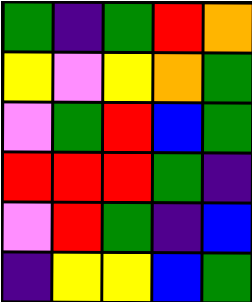[["green", "indigo", "green", "red", "orange"], ["yellow", "violet", "yellow", "orange", "green"], ["violet", "green", "red", "blue", "green"], ["red", "red", "red", "green", "indigo"], ["violet", "red", "green", "indigo", "blue"], ["indigo", "yellow", "yellow", "blue", "green"]]